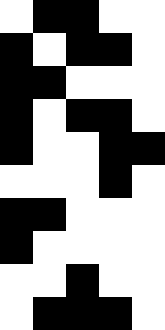[["white", "black", "black", "white", "white"], ["black", "white", "black", "black", "white"], ["black", "black", "white", "white", "white"], ["black", "white", "black", "black", "white"], ["black", "white", "white", "black", "black"], ["white", "white", "white", "black", "white"], ["black", "black", "white", "white", "white"], ["black", "white", "white", "white", "white"], ["white", "white", "black", "white", "white"], ["white", "black", "black", "black", "white"]]